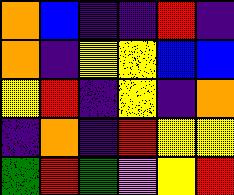[["orange", "blue", "indigo", "indigo", "red", "indigo"], ["orange", "indigo", "yellow", "yellow", "blue", "blue"], ["yellow", "red", "indigo", "yellow", "indigo", "orange"], ["indigo", "orange", "indigo", "red", "yellow", "yellow"], ["green", "red", "green", "violet", "yellow", "red"]]